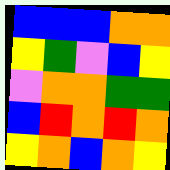[["blue", "blue", "blue", "orange", "orange"], ["yellow", "green", "violet", "blue", "yellow"], ["violet", "orange", "orange", "green", "green"], ["blue", "red", "orange", "red", "orange"], ["yellow", "orange", "blue", "orange", "yellow"]]